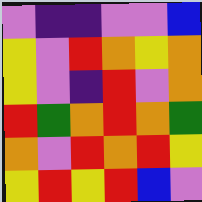[["violet", "indigo", "indigo", "violet", "violet", "blue"], ["yellow", "violet", "red", "orange", "yellow", "orange"], ["yellow", "violet", "indigo", "red", "violet", "orange"], ["red", "green", "orange", "red", "orange", "green"], ["orange", "violet", "red", "orange", "red", "yellow"], ["yellow", "red", "yellow", "red", "blue", "violet"]]